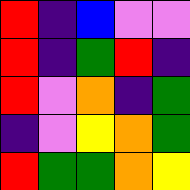[["red", "indigo", "blue", "violet", "violet"], ["red", "indigo", "green", "red", "indigo"], ["red", "violet", "orange", "indigo", "green"], ["indigo", "violet", "yellow", "orange", "green"], ["red", "green", "green", "orange", "yellow"]]